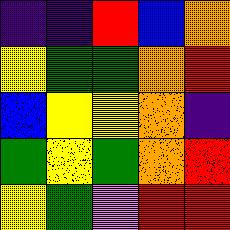[["indigo", "indigo", "red", "blue", "orange"], ["yellow", "green", "green", "orange", "red"], ["blue", "yellow", "yellow", "orange", "indigo"], ["green", "yellow", "green", "orange", "red"], ["yellow", "green", "violet", "red", "red"]]